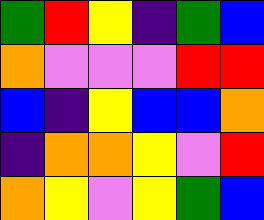[["green", "red", "yellow", "indigo", "green", "blue"], ["orange", "violet", "violet", "violet", "red", "red"], ["blue", "indigo", "yellow", "blue", "blue", "orange"], ["indigo", "orange", "orange", "yellow", "violet", "red"], ["orange", "yellow", "violet", "yellow", "green", "blue"]]